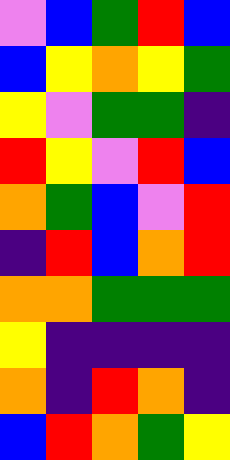[["violet", "blue", "green", "red", "blue"], ["blue", "yellow", "orange", "yellow", "green"], ["yellow", "violet", "green", "green", "indigo"], ["red", "yellow", "violet", "red", "blue"], ["orange", "green", "blue", "violet", "red"], ["indigo", "red", "blue", "orange", "red"], ["orange", "orange", "green", "green", "green"], ["yellow", "indigo", "indigo", "indigo", "indigo"], ["orange", "indigo", "red", "orange", "indigo"], ["blue", "red", "orange", "green", "yellow"]]